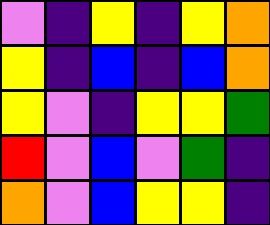[["violet", "indigo", "yellow", "indigo", "yellow", "orange"], ["yellow", "indigo", "blue", "indigo", "blue", "orange"], ["yellow", "violet", "indigo", "yellow", "yellow", "green"], ["red", "violet", "blue", "violet", "green", "indigo"], ["orange", "violet", "blue", "yellow", "yellow", "indigo"]]